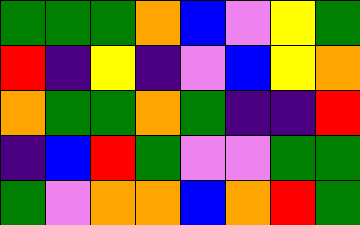[["green", "green", "green", "orange", "blue", "violet", "yellow", "green"], ["red", "indigo", "yellow", "indigo", "violet", "blue", "yellow", "orange"], ["orange", "green", "green", "orange", "green", "indigo", "indigo", "red"], ["indigo", "blue", "red", "green", "violet", "violet", "green", "green"], ["green", "violet", "orange", "orange", "blue", "orange", "red", "green"]]